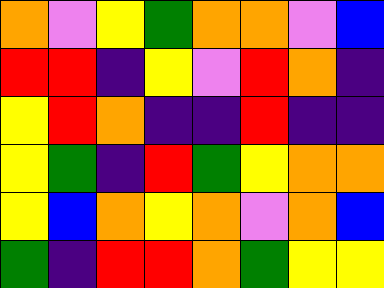[["orange", "violet", "yellow", "green", "orange", "orange", "violet", "blue"], ["red", "red", "indigo", "yellow", "violet", "red", "orange", "indigo"], ["yellow", "red", "orange", "indigo", "indigo", "red", "indigo", "indigo"], ["yellow", "green", "indigo", "red", "green", "yellow", "orange", "orange"], ["yellow", "blue", "orange", "yellow", "orange", "violet", "orange", "blue"], ["green", "indigo", "red", "red", "orange", "green", "yellow", "yellow"]]